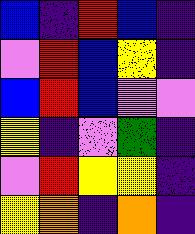[["blue", "indigo", "red", "blue", "indigo"], ["violet", "red", "blue", "yellow", "indigo"], ["blue", "red", "blue", "violet", "violet"], ["yellow", "indigo", "violet", "green", "indigo"], ["violet", "red", "yellow", "yellow", "indigo"], ["yellow", "orange", "indigo", "orange", "indigo"]]